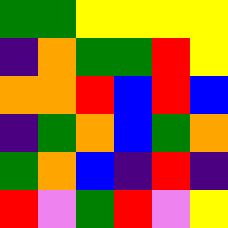[["green", "green", "yellow", "yellow", "yellow", "yellow"], ["indigo", "orange", "green", "green", "red", "yellow"], ["orange", "orange", "red", "blue", "red", "blue"], ["indigo", "green", "orange", "blue", "green", "orange"], ["green", "orange", "blue", "indigo", "red", "indigo"], ["red", "violet", "green", "red", "violet", "yellow"]]